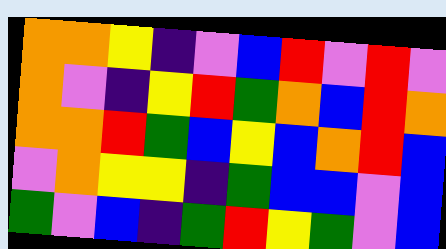[["orange", "orange", "yellow", "indigo", "violet", "blue", "red", "violet", "red", "violet"], ["orange", "violet", "indigo", "yellow", "red", "green", "orange", "blue", "red", "orange"], ["orange", "orange", "red", "green", "blue", "yellow", "blue", "orange", "red", "blue"], ["violet", "orange", "yellow", "yellow", "indigo", "green", "blue", "blue", "violet", "blue"], ["green", "violet", "blue", "indigo", "green", "red", "yellow", "green", "violet", "blue"]]